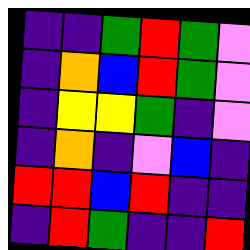[["indigo", "indigo", "green", "red", "green", "violet"], ["indigo", "orange", "blue", "red", "green", "violet"], ["indigo", "yellow", "yellow", "green", "indigo", "violet"], ["indigo", "orange", "indigo", "violet", "blue", "indigo"], ["red", "red", "blue", "red", "indigo", "indigo"], ["indigo", "red", "green", "indigo", "indigo", "red"]]